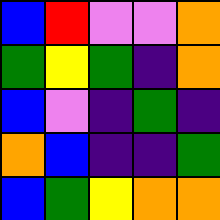[["blue", "red", "violet", "violet", "orange"], ["green", "yellow", "green", "indigo", "orange"], ["blue", "violet", "indigo", "green", "indigo"], ["orange", "blue", "indigo", "indigo", "green"], ["blue", "green", "yellow", "orange", "orange"]]